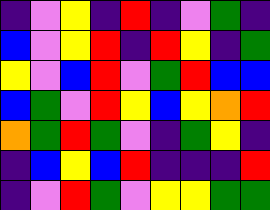[["indigo", "violet", "yellow", "indigo", "red", "indigo", "violet", "green", "indigo"], ["blue", "violet", "yellow", "red", "indigo", "red", "yellow", "indigo", "green"], ["yellow", "violet", "blue", "red", "violet", "green", "red", "blue", "blue"], ["blue", "green", "violet", "red", "yellow", "blue", "yellow", "orange", "red"], ["orange", "green", "red", "green", "violet", "indigo", "green", "yellow", "indigo"], ["indigo", "blue", "yellow", "blue", "red", "indigo", "indigo", "indigo", "red"], ["indigo", "violet", "red", "green", "violet", "yellow", "yellow", "green", "green"]]